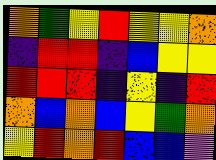[["orange", "green", "yellow", "red", "yellow", "yellow", "orange"], ["indigo", "red", "red", "indigo", "blue", "yellow", "yellow"], ["red", "red", "red", "indigo", "yellow", "indigo", "red"], ["orange", "blue", "orange", "blue", "yellow", "green", "orange"], ["yellow", "red", "orange", "red", "blue", "blue", "violet"]]